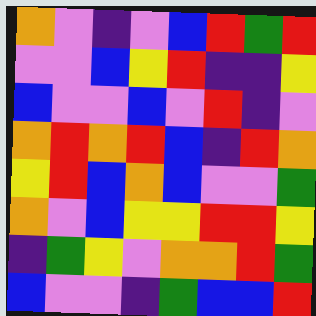[["orange", "violet", "indigo", "violet", "blue", "red", "green", "red"], ["violet", "violet", "blue", "yellow", "red", "indigo", "indigo", "yellow"], ["blue", "violet", "violet", "blue", "violet", "red", "indigo", "violet"], ["orange", "red", "orange", "red", "blue", "indigo", "red", "orange"], ["yellow", "red", "blue", "orange", "blue", "violet", "violet", "green"], ["orange", "violet", "blue", "yellow", "yellow", "red", "red", "yellow"], ["indigo", "green", "yellow", "violet", "orange", "orange", "red", "green"], ["blue", "violet", "violet", "indigo", "green", "blue", "blue", "red"]]